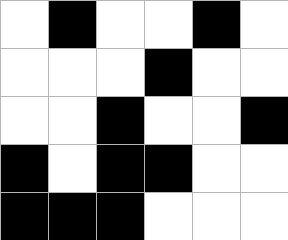[["white", "black", "white", "white", "black", "white"], ["white", "white", "white", "black", "white", "white"], ["white", "white", "black", "white", "white", "black"], ["black", "white", "black", "black", "white", "white"], ["black", "black", "black", "white", "white", "white"]]